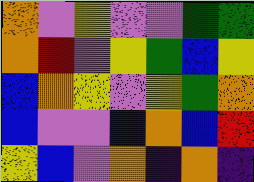[["orange", "violet", "yellow", "violet", "violet", "green", "green"], ["orange", "red", "violet", "yellow", "green", "blue", "yellow"], ["blue", "orange", "yellow", "violet", "yellow", "green", "orange"], ["blue", "violet", "violet", "blue", "orange", "blue", "red"], ["yellow", "blue", "violet", "orange", "indigo", "orange", "indigo"]]